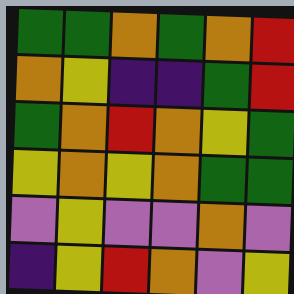[["green", "green", "orange", "green", "orange", "red"], ["orange", "yellow", "indigo", "indigo", "green", "red"], ["green", "orange", "red", "orange", "yellow", "green"], ["yellow", "orange", "yellow", "orange", "green", "green"], ["violet", "yellow", "violet", "violet", "orange", "violet"], ["indigo", "yellow", "red", "orange", "violet", "yellow"]]